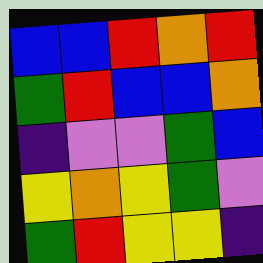[["blue", "blue", "red", "orange", "red"], ["green", "red", "blue", "blue", "orange"], ["indigo", "violet", "violet", "green", "blue"], ["yellow", "orange", "yellow", "green", "violet"], ["green", "red", "yellow", "yellow", "indigo"]]